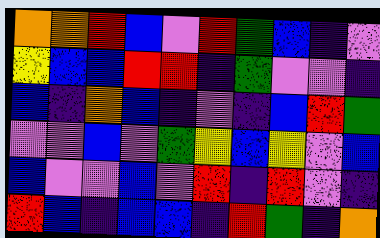[["orange", "orange", "red", "blue", "violet", "red", "green", "blue", "indigo", "violet"], ["yellow", "blue", "blue", "red", "red", "indigo", "green", "violet", "violet", "indigo"], ["blue", "indigo", "orange", "blue", "indigo", "violet", "indigo", "blue", "red", "green"], ["violet", "violet", "blue", "violet", "green", "yellow", "blue", "yellow", "violet", "blue"], ["blue", "violet", "violet", "blue", "violet", "red", "indigo", "red", "violet", "indigo"], ["red", "blue", "indigo", "blue", "blue", "indigo", "red", "green", "indigo", "orange"]]